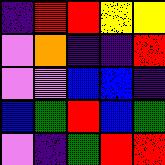[["indigo", "red", "red", "yellow", "yellow"], ["violet", "orange", "indigo", "indigo", "red"], ["violet", "violet", "blue", "blue", "indigo"], ["blue", "green", "red", "blue", "green"], ["violet", "indigo", "green", "red", "red"]]